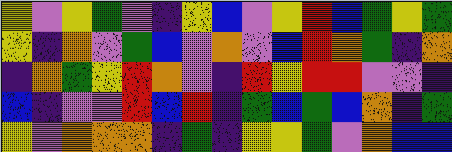[["yellow", "violet", "yellow", "green", "violet", "indigo", "yellow", "blue", "violet", "yellow", "red", "blue", "green", "yellow", "green"], ["yellow", "indigo", "orange", "violet", "green", "blue", "violet", "orange", "violet", "blue", "red", "orange", "green", "indigo", "orange"], ["indigo", "orange", "green", "yellow", "red", "orange", "violet", "indigo", "red", "yellow", "red", "red", "violet", "violet", "indigo"], ["blue", "indigo", "violet", "violet", "red", "blue", "red", "indigo", "green", "blue", "green", "blue", "orange", "indigo", "green"], ["yellow", "violet", "orange", "orange", "orange", "indigo", "green", "indigo", "yellow", "yellow", "green", "violet", "orange", "blue", "blue"]]